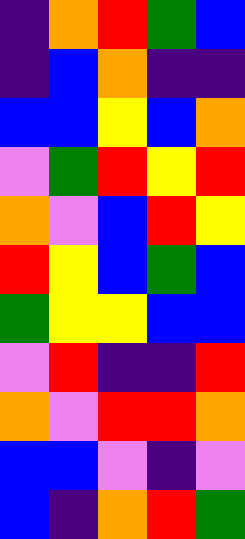[["indigo", "orange", "red", "green", "blue"], ["indigo", "blue", "orange", "indigo", "indigo"], ["blue", "blue", "yellow", "blue", "orange"], ["violet", "green", "red", "yellow", "red"], ["orange", "violet", "blue", "red", "yellow"], ["red", "yellow", "blue", "green", "blue"], ["green", "yellow", "yellow", "blue", "blue"], ["violet", "red", "indigo", "indigo", "red"], ["orange", "violet", "red", "red", "orange"], ["blue", "blue", "violet", "indigo", "violet"], ["blue", "indigo", "orange", "red", "green"]]